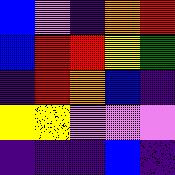[["blue", "violet", "indigo", "orange", "red"], ["blue", "red", "red", "yellow", "green"], ["indigo", "red", "orange", "blue", "indigo"], ["yellow", "yellow", "violet", "violet", "violet"], ["indigo", "indigo", "indigo", "blue", "indigo"]]